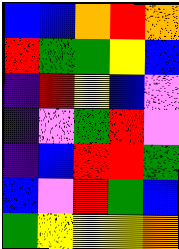[["blue", "blue", "orange", "red", "orange"], ["red", "green", "green", "yellow", "blue"], ["indigo", "red", "yellow", "blue", "violet"], ["indigo", "violet", "green", "red", "violet"], ["indigo", "blue", "red", "red", "green"], ["blue", "violet", "red", "green", "blue"], ["green", "yellow", "yellow", "yellow", "orange"]]